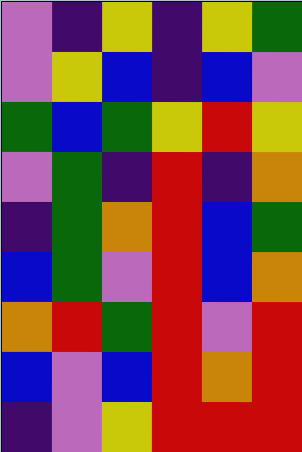[["violet", "indigo", "yellow", "indigo", "yellow", "green"], ["violet", "yellow", "blue", "indigo", "blue", "violet"], ["green", "blue", "green", "yellow", "red", "yellow"], ["violet", "green", "indigo", "red", "indigo", "orange"], ["indigo", "green", "orange", "red", "blue", "green"], ["blue", "green", "violet", "red", "blue", "orange"], ["orange", "red", "green", "red", "violet", "red"], ["blue", "violet", "blue", "red", "orange", "red"], ["indigo", "violet", "yellow", "red", "red", "red"]]